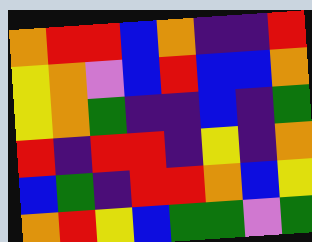[["orange", "red", "red", "blue", "orange", "indigo", "indigo", "red"], ["yellow", "orange", "violet", "blue", "red", "blue", "blue", "orange"], ["yellow", "orange", "green", "indigo", "indigo", "blue", "indigo", "green"], ["red", "indigo", "red", "red", "indigo", "yellow", "indigo", "orange"], ["blue", "green", "indigo", "red", "red", "orange", "blue", "yellow"], ["orange", "red", "yellow", "blue", "green", "green", "violet", "green"]]